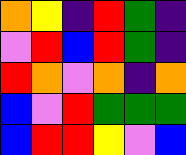[["orange", "yellow", "indigo", "red", "green", "indigo"], ["violet", "red", "blue", "red", "green", "indigo"], ["red", "orange", "violet", "orange", "indigo", "orange"], ["blue", "violet", "red", "green", "green", "green"], ["blue", "red", "red", "yellow", "violet", "blue"]]